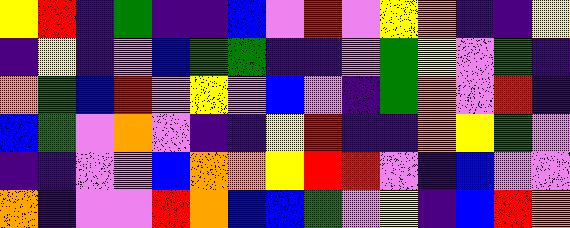[["yellow", "red", "indigo", "green", "indigo", "indigo", "blue", "violet", "red", "violet", "yellow", "orange", "indigo", "indigo", "yellow"], ["indigo", "yellow", "indigo", "violet", "blue", "green", "green", "indigo", "indigo", "violet", "green", "yellow", "violet", "green", "indigo"], ["orange", "green", "blue", "red", "violet", "yellow", "violet", "blue", "violet", "indigo", "green", "orange", "violet", "red", "indigo"], ["blue", "green", "violet", "orange", "violet", "indigo", "indigo", "yellow", "red", "indigo", "indigo", "orange", "yellow", "green", "violet"], ["indigo", "indigo", "violet", "violet", "blue", "orange", "orange", "yellow", "red", "red", "violet", "indigo", "blue", "violet", "violet"], ["orange", "indigo", "violet", "violet", "red", "orange", "blue", "blue", "green", "violet", "yellow", "indigo", "blue", "red", "orange"]]